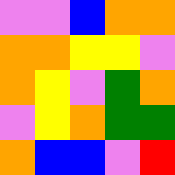[["violet", "violet", "blue", "orange", "orange"], ["orange", "orange", "yellow", "yellow", "violet"], ["orange", "yellow", "violet", "green", "orange"], ["violet", "yellow", "orange", "green", "green"], ["orange", "blue", "blue", "violet", "red"]]